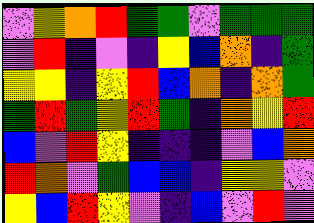[["violet", "yellow", "orange", "red", "green", "green", "violet", "green", "green", "green"], ["violet", "red", "indigo", "violet", "indigo", "yellow", "blue", "orange", "indigo", "green"], ["yellow", "yellow", "indigo", "yellow", "red", "blue", "orange", "indigo", "orange", "green"], ["green", "red", "green", "yellow", "red", "green", "indigo", "orange", "yellow", "red"], ["blue", "violet", "red", "yellow", "indigo", "indigo", "indigo", "violet", "blue", "orange"], ["red", "orange", "violet", "green", "blue", "blue", "indigo", "yellow", "yellow", "violet"], ["yellow", "blue", "red", "yellow", "violet", "indigo", "blue", "violet", "red", "violet"]]